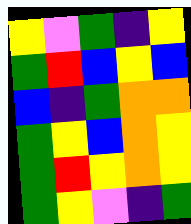[["yellow", "violet", "green", "indigo", "yellow"], ["green", "red", "blue", "yellow", "blue"], ["blue", "indigo", "green", "orange", "orange"], ["green", "yellow", "blue", "orange", "yellow"], ["green", "red", "yellow", "orange", "yellow"], ["green", "yellow", "violet", "indigo", "green"]]